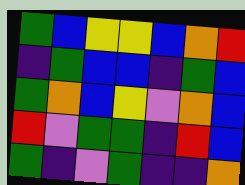[["green", "blue", "yellow", "yellow", "blue", "orange", "red"], ["indigo", "green", "blue", "blue", "indigo", "green", "blue"], ["green", "orange", "blue", "yellow", "violet", "orange", "blue"], ["red", "violet", "green", "green", "indigo", "red", "blue"], ["green", "indigo", "violet", "green", "indigo", "indigo", "orange"]]